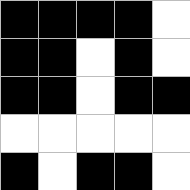[["black", "black", "black", "black", "white"], ["black", "black", "white", "black", "white"], ["black", "black", "white", "black", "black"], ["white", "white", "white", "white", "white"], ["black", "white", "black", "black", "white"]]